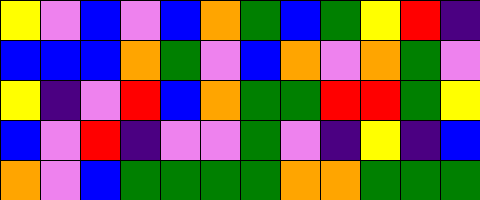[["yellow", "violet", "blue", "violet", "blue", "orange", "green", "blue", "green", "yellow", "red", "indigo"], ["blue", "blue", "blue", "orange", "green", "violet", "blue", "orange", "violet", "orange", "green", "violet"], ["yellow", "indigo", "violet", "red", "blue", "orange", "green", "green", "red", "red", "green", "yellow"], ["blue", "violet", "red", "indigo", "violet", "violet", "green", "violet", "indigo", "yellow", "indigo", "blue"], ["orange", "violet", "blue", "green", "green", "green", "green", "orange", "orange", "green", "green", "green"]]